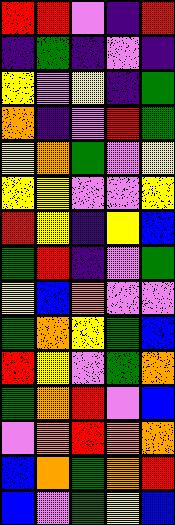[["red", "red", "violet", "indigo", "red"], ["indigo", "green", "indigo", "violet", "indigo"], ["yellow", "violet", "yellow", "indigo", "green"], ["orange", "indigo", "violet", "red", "green"], ["yellow", "orange", "green", "violet", "yellow"], ["yellow", "yellow", "violet", "violet", "yellow"], ["red", "yellow", "indigo", "yellow", "blue"], ["green", "red", "indigo", "violet", "green"], ["yellow", "blue", "orange", "violet", "violet"], ["green", "orange", "yellow", "green", "blue"], ["red", "yellow", "violet", "green", "orange"], ["green", "orange", "red", "violet", "blue"], ["violet", "orange", "red", "orange", "orange"], ["blue", "orange", "green", "orange", "red"], ["blue", "violet", "green", "yellow", "blue"]]